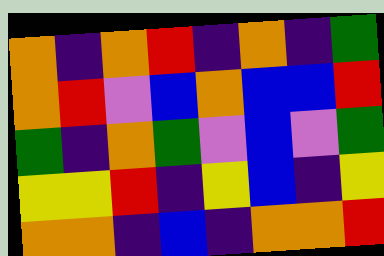[["orange", "indigo", "orange", "red", "indigo", "orange", "indigo", "green"], ["orange", "red", "violet", "blue", "orange", "blue", "blue", "red"], ["green", "indigo", "orange", "green", "violet", "blue", "violet", "green"], ["yellow", "yellow", "red", "indigo", "yellow", "blue", "indigo", "yellow"], ["orange", "orange", "indigo", "blue", "indigo", "orange", "orange", "red"]]